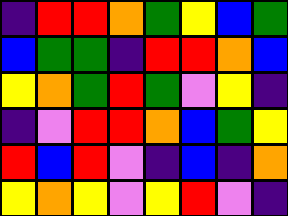[["indigo", "red", "red", "orange", "green", "yellow", "blue", "green"], ["blue", "green", "green", "indigo", "red", "red", "orange", "blue"], ["yellow", "orange", "green", "red", "green", "violet", "yellow", "indigo"], ["indigo", "violet", "red", "red", "orange", "blue", "green", "yellow"], ["red", "blue", "red", "violet", "indigo", "blue", "indigo", "orange"], ["yellow", "orange", "yellow", "violet", "yellow", "red", "violet", "indigo"]]